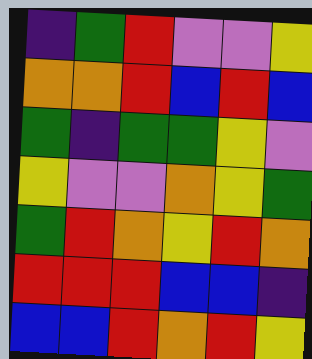[["indigo", "green", "red", "violet", "violet", "yellow"], ["orange", "orange", "red", "blue", "red", "blue"], ["green", "indigo", "green", "green", "yellow", "violet"], ["yellow", "violet", "violet", "orange", "yellow", "green"], ["green", "red", "orange", "yellow", "red", "orange"], ["red", "red", "red", "blue", "blue", "indigo"], ["blue", "blue", "red", "orange", "red", "yellow"]]